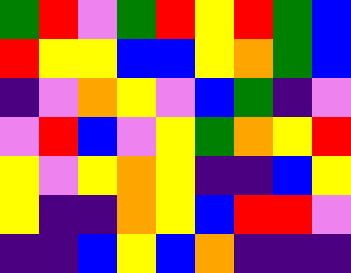[["green", "red", "violet", "green", "red", "yellow", "red", "green", "blue"], ["red", "yellow", "yellow", "blue", "blue", "yellow", "orange", "green", "blue"], ["indigo", "violet", "orange", "yellow", "violet", "blue", "green", "indigo", "violet"], ["violet", "red", "blue", "violet", "yellow", "green", "orange", "yellow", "red"], ["yellow", "violet", "yellow", "orange", "yellow", "indigo", "indigo", "blue", "yellow"], ["yellow", "indigo", "indigo", "orange", "yellow", "blue", "red", "red", "violet"], ["indigo", "indigo", "blue", "yellow", "blue", "orange", "indigo", "indigo", "indigo"]]